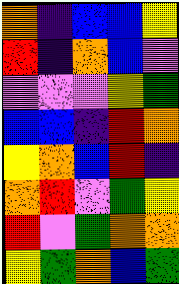[["orange", "indigo", "blue", "blue", "yellow"], ["red", "indigo", "orange", "blue", "violet"], ["violet", "violet", "violet", "yellow", "green"], ["blue", "blue", "indigo", "red", "orange"], ["yellow", "orange", "blue", "red", "indigo"], ["orange", "red", "violet", "green", "yellow"], ["red", "violet", "green", "orange", "orange"], ["yellow", "green", "orange", "blue", "green"]]